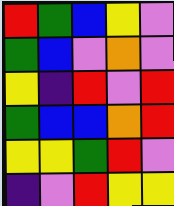[["red", "green", "blue", "yellow", "violet"], ["green", "blue", "violet", "orange", "violet"], ["yellow", "indigo", "red", "violet", "red"], ["green", "blue", "blue", "orange", "red"], ["yellow", "yellow", "green", "red", "violet"], ["indigo", "violet", "red", "yellow", "yellow"]]